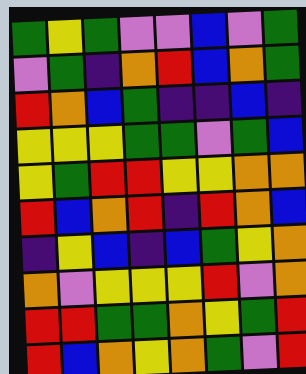[["green", "yellow", "green", "violet", "violet", "blue", "violet", "green"], ["violet", "green", "indigo", "orange", "red", "blue", "orange", "green"], ["red", "orange", "blue", "green", "indigo", "indigo", "blue", "indigo"], ["yellow", "yellow", "yellow", "green", "green", "violet", "green", "blue"], ["yellow", "green", "red", "red", "yellow", "yellow", "orange", "orange"], ["red", "blue", "orange", "red", "indigo", "red", "orange", "blue"], ["indigo", "yellow", "blue", "indigo", "blue", "green", "yellow", "orange"], ["orange", "violet", "yellow", "yellow", "yellow", "red", "violet", "orange"], ["red", "red", "green", "green", "orange", "yellow", "green", "red"], ["red", "blue", "orange", "yellow", "orange", "green", "violet", "red"]]